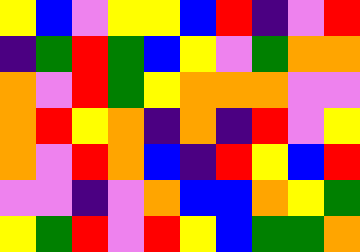[["yellow", "blue", "violet", "yellow", "yellow", "blue", "red", "indigo", "violet", "red"], ["indigo", "green", "red", "green", "blue", "yellow", "violet", "green", "orange", "orange"], ["orange", "violet", "red", "green", "yellow", "orange", "orange", "orange", "violet", "violet"], ["orange", "red", "yellow", "orange", "indigo", "orange", "indigo", "red", "violet", "yellow"], ["orange", "violet", "red", "orange", "blue", "indigo", "red", "yellow", "blue", "red"], ["violet", "violet", "indigo", "violet", "orange", "blue", "blue", "orange", "yellow", "green"], ["yellow", "green", "red", "violet", "red", "yellow", "blue", "green", "green", "orange"]]